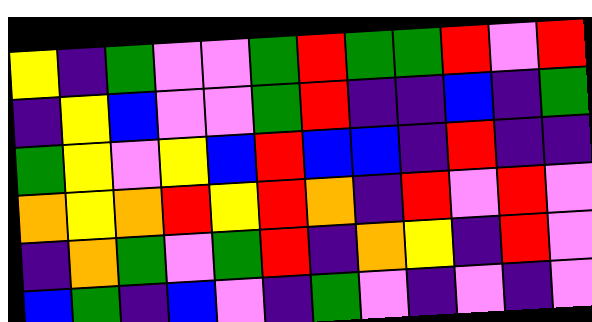[["yellow", "indigo", "green", "violet", "violet", "green", "red", "green", "green", "red", "violet", "red"], ["indigo", "yellow", "blue", "violet", "violet", "green", "red", "indigo", "indigo", "blue", "indigo", "green"], ["green", "yellow", "violet", "yellow", "blue", "red", "blue", "blue", "indigo", "red", "indigo", "indigo"], ["orange", "yellow", "orange", "red", "yellow", "red", "orange", "indigo", "red", "violet", "red", "violet"], ["indigo", "orange", "green", "violet", "green", "red", "indigo", "orange", "yellow", "indigo", "red", "violet"], ["blue", "green", "indigo", "blue", "violet", "indigo", "green", "violet", "indigo", "violet", "indigo", "violet"]]